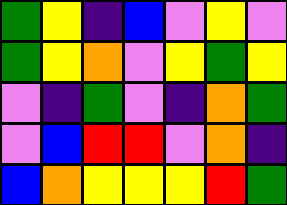[["green", "yellow", "indigo", "blue", "violet", "yellow", "violet"], ["green", "yellow", "orange", "violet", "yellow", "green", "yellow"], ["violet", "indigo", "green", "violet", "indigo", "orange", "green"], ["violet", "blue", "red", "red", "violet", "orange", "indigo"], ["blue", "orange", "yellow", "yellow", "yellow", "red", "green"]]